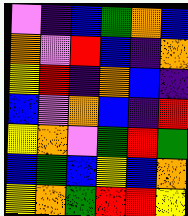[["violet", "indigo", "blue", "green", "orange", "blue"], ["orange", "violet", "red", "blue", "indigo", "orange"], ["yellow", "red", "indigo", "orange", "blue", "indigo"], ["blue", "violet", "orange", "blue", "indigo", "red"], ["yellow", "orange", "violet", "green", "red", "green"], ["blue", "green", "blue", "yellow", "blue", "orange"], ["yellow", "orange", "green", "red", "red", "yellow"]]